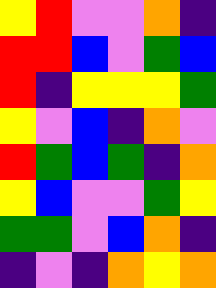[["yellow", "red", "violet", "violet", "orange", "indigo"], ["red", "red", "blue", "violet", "green", "blue"], ["red", "indigo", "yellow", "yellow", "yellow", "green"], ["yellow", "violet", "blue", "indigo", "orange", "violet"], ["red", "green", "blue", "green", "indigo", "orange"], ["yellow", "blue", "violet", "violet", "green", "yellow"], ["green", "green", "violet", "blue", "orange", "indigo"], ["indigo", "violet", "indigo", "orange", "yellow", "orange"]]